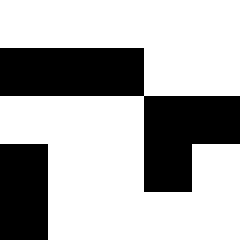[["white", "white", "white", "white", "white"], ["black", "black", "black", "white", "white"], ["white", "white", "white", "black", "black"], ["black", "white", "white", "black", "white"], ["black", "white", "white", "white", "white"]]